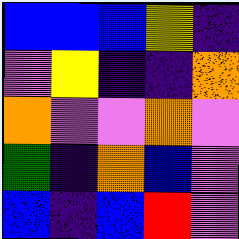[["blue", "blue", "blue", "yellow", "indigo"], ["violet", "yellow", "indigo", "indigo", "orange"], ["orange", "violet", "violet", "orange", "violet"], ["green", "indigo", "orange", "blue", "violet"], ["blue", "indigo", "blue", "red", "violet"]]